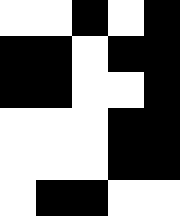[["white", "white", "black", "white", "black"], ["black", "black", "white", "black", "black"], ["black", "black", "white", "white", "black"], ["white", "white", "white", "black", "black"], ["white", "white", "white", "black", "black"], ["white", "black", "black", "white", "white"]]